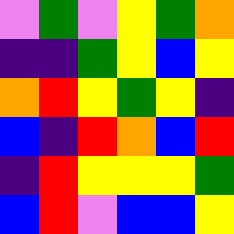[["violet", "green", "violet", "yellow", "green", "orange"], ["indigo", "indigo", "green", "yellow", "blue", "yellow"], ["orange", "red", "yellow", "green", "yellow", "indigo"], ["blue", "indigo", "red", "orange", "blue", "red"], ["indigo", "red", "yellow", "yellow", "yellow", "green"], ["blue", "red", "violet", "blue", "blue", "yellow"]]